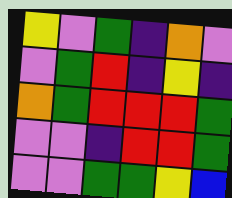[["yellow", "violet", "green", "indigo", "orange", "violet"], ["violet", "green", "red", "indigo", "yellow", "indigo"], ["orange", "green", "red", "red", "red", "green"], ["violet", "violet", "indigo", "red", "red", "green"], ["violet", "violet", "green", "green", "yellow", "blue"]]